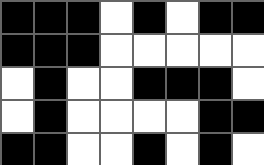[["black", "black", "black", "white", "black", "white", "black", "black"], ["black", "black", "black", "white", "white", "white", "white", "white"], ["white", "black", "white", "white", "black", "black", "black", "white"], ["white", "black", "white", "white", "white", "white", "black", "black"], ["black", "black", "white", "white", "black", "white", "black", "white"]]